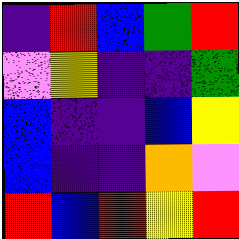[["indigo", "red", "blue", "green", "red"], ["violet", "yellow", "indigo", "indigo", "green"], ["blue", "indigo", "indigo", "blue", "yellow"], ["blue", "indigo", "indigo", "orange", "violet"], ["red", "blue", "red", "yellow", "red"]]